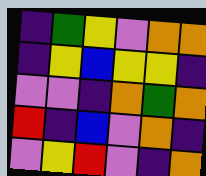[["indigo", "green", "yellow", "violet", "orange", "orange"], ["indigo", "yellow", "blue", "yellow", "yellow", "indigo"], ["violet", "violet", "indigo", "orange", "green", "orange"], ["red", "indigo", "blue", "violet", "orange", "indigo"], ["violet", "yellow", "red", "violet", "indigo", "orange"]]